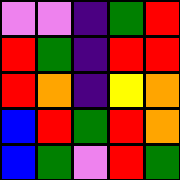[["violet", "violet", "indigo", "green", "red"], ["red", "green", "indigo", "red", "red"], ["red", "orange", "indigo", "yellow", "orange"], ["blue", "red", "green", "red", "orange"], ["blue", "green", "violet", "red", "green"]]